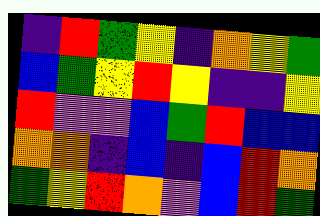[["indigo", "red", "green", "yellow", "indigo", "orange", "yellow", "green"], ["blue", "green", "yellow", "red", "yellow", "indigo", "indigo", "yellow"], ["red", "violet", "violet", "blue", "green", "red", "blue", "blue"], ["orange", "orange", "indigo", "blue", "indigo", "blue", "red", "orange"], ["green", "yellow", "red", "orange", "violet", "blue", "red", "green"]]